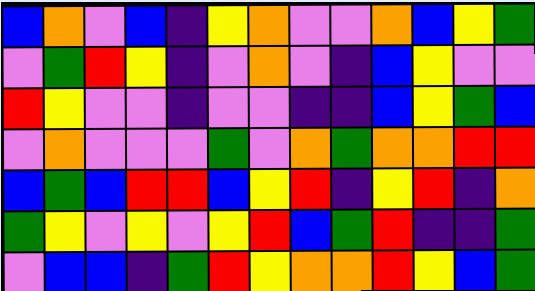[["blue", "orange", "violet", "blue", "indigo", "yellow", "orange", "violet", "violet", "orange", "blue", "yellow", "green"], ["violet", "green", "red", "yellow", "indigo", "violet", "orange", "violet", "indigo", "blue", "yellow", "violet", "violet"], ["red", "yellow", "violet", "violet", "indigo", "violet", "violet", "indigo", "indigo", "blue", "yellow", "green", "blue"], ["violet", "orange", "violet", "violet", "violet", "green", "violet", "orange", "green", "orange", "orange", "red", "red"], ["blue", "green", "blue", "red", "red", "blue", "yellow", "red", "indigo", "yellow", "red", "indigo", "orange"], ["green", "yellow", "violet", "yellow", "violet", "yellow", "red", "blue", "green", "red", "indigo", "indigo", "green"], ["violet", "blue", "blue", "indigo", "green", "red", "yellow", "orange", "orange", "red", "yellow", "blue", "green"]]